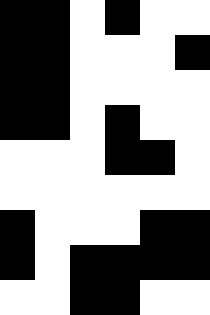[["black", "black", "white", "black", "white", "white"], ["black", "black", "white", "white", "white", "black"], ["black", "black", "white", "white", "white", "white"], ["black", "black", "white", "black", "white", "white"], ["white", "white", "white", "black", "black", "white"], ["white", "white", "white", "white", "white", "white"], ["black", "white", "white", "white", "black", "black"], ["black", "white", "black", "black", "black", "black"], ["white", "white", "black", "black", "white", "white"]]